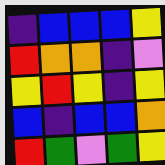[["indigo", "blue", "blue", "blue", "yellow"], ["red", "orange", "orange", "indigo", "violet"], ["yellow", "red", "yellow", "indigo", "yellow"], ["blue", "indigo", "blue", "blue", "orange"], ["red", "green", "violet", "green", "yellow"]]